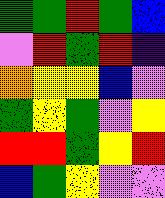[["green", "green", "red", "green", "blue"], ["violet", "red", "green", "red", "indigo"], ["orange", "yellow", "yellow", "blue", "violet"], ["green", "yellow", "green", "violet", "yellow"], ["red", "red", "green", "yellow", "red"], ["blue", "green", "yellow", "violet", "violet"]]